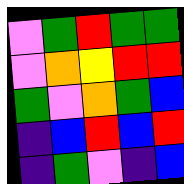[["violet", "green", "red", "green", "green"], ["violet", "orange", "yellow", "red", "red"], ["green", "violet", "orange", "green", "blue"], ["indigo", "blue", "red", "blue", "red"], ["indigo", "green", "violet", "indigo", "blue"]]